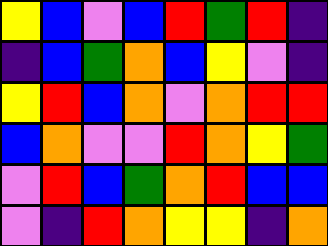[["yellow", "blue", "violet", "blue", "red", "green", "red", "indigo"], ["indigo", "blue", "green", "orange", "blue", "yellow", "violet", "indigo"], ["yellow", "red", "blue", "orange", "violet", "orange", "red", "red"], ["blue", "orange", "violet", "violet", "red", "orange", "yellow", "green"], ["violet", "red", "blue", "green", "orange", "red", "blue", "blue"], ["violet", "indigo", "red", "orange", "yellow", "yellow", "indigo", "orange"]]